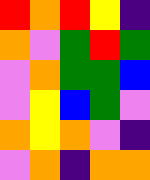[["red", "orange", "red", "yellow", "indigo"], ["orange", "violet", "green", "red", "green"], ["violet", "orange", "green", "green", "blue"], ["violet", "yellow", "blue", "green", "violet"], ["orange", "yellow", "orange", "violet", "indigo"], ["violet", "orange", "indigo", "orange", "orange"]]